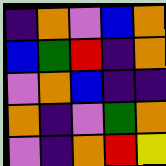[["indigo", "orange", "violet", "blue", "orange"], ["blue", "green", "red", "indigo", "orange"], ["violet", "orange", "blue", "indigo", "indigo"], ["orange", "indigo", "violet", "green", "orange"], ["violet", "indigo", "orange", "red", "yellow"]]